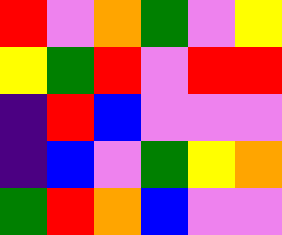[["red", "violet", "orange", "green", "violet", "yellow"], ["yellow", "green", "red", "violet", "red", "red"], ["indigo", "red", "blue", "violet", "violet", "violet"], ["indigo", "blue", "violet", "green", "yellow", "orange"], ["green", "red", "orange", "blue", "violet", "violet"]]